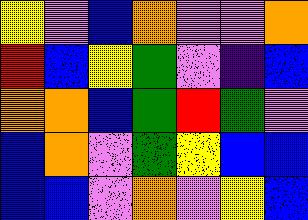[["yellow", "violet", "blue", "orange", "violet", "violet", "orange"], ["red", "blue", "yellow", "green", "violet", "indigo", "blue"], ["orange", "orange", "blue", "green", "red", "green", "violet"], ["blue", "orange", "violet", "green", "yellow", "blue", "blue"], ["blue", "blue", "violet", "orange", "violet", "yellow", "blue"]]